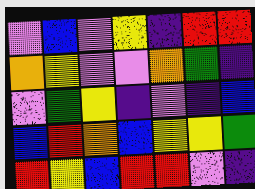[["violet", "blue", "violet", "yellow", "indigo", "red", "red"], ["orange", "yellow", "violet", "violet", "orange", "green", "indigo"], ["violet", "green", "yellow", "indigo", "violet", "indigo", "blue"], ["blue", "red", "orange", "blue", "yellow", "yellow", "green"], ["red", "yellow", "blue", "red", "red", "violet", "indigo"]]